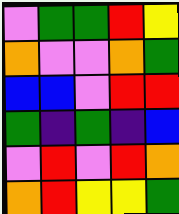[["violet", "green", "green", "red", "yellow"], ["orange", "violet", "violet", "orange", "green"], ["blue", "blue", "violet", "red", "red"], ["green", "indigo", "green", "indigo", "blue"], ["violet", "red", "violet", "red", "orange"], ["orange", "red", "yellow", "yellow", "green"]]